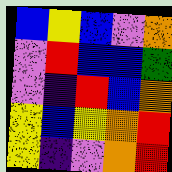[["blue", "yellow", "blue", "violet", "orange"], ["violet", "red", "blue", "blue", "green"], ["violet", "indigo", "red", "blue", "orange"], ["yellow", "blue", "yellow", "orange", "red"], ["yellow", "indigo", "violet", "orange", "red"]]